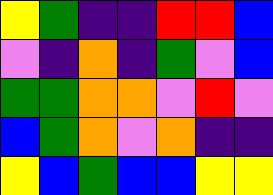[["yellow", "green", "indigo", "indigo", "red", "red", "blue"], ["violet", "indigo", "orange", "indigo", "green", "violet", "blue"], ["green", "green", "orange", "orange", "violet", "red", "violet"], ["blue", "green", "orange", "violet", "orange", "indigo", "indigo"], ["yellow", "blue", "green", "blue", "blue", "yellow", "yellow"]]